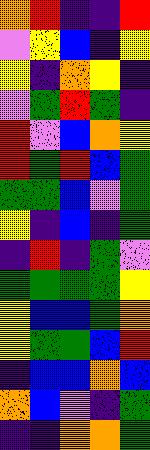[["orange", "red", "indigo", "indigo", "red"], ["violet", "yellow", "blue", "indigo", "yellow"], ["yellow", "indigo", "orange", "yellow", "indigo"], ["violet", "green", "red", "green", "indigo"], ["red", "violet", "blue", "orange", "yellow"], ["red", "green", "red", "blue", "green"], ["green", "green", "blue", "violet", "green"], ["yellow", "indigo", "blue", "indigo", "green"], ["indigo", "red", "indigo", "green", "violet"], ["green", "green", "green", "green", "yellow"], ["yellow", "blue", "blue", "green", "orange"], ["yellow", "green", "green", "blue", "red"], ["indigo", "blue", "blue", "orange", "blue"], ["orange", "blue", "violet", "indigo", "green"], ["indigo", "indigo", "orange", "orange", "green"]]